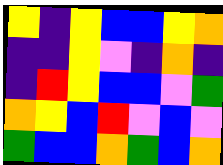[["yellow", "indigo", "yellow", "blue", "blue", "yellow", "orange"], ["indigo", "indigo", "yellow", "violet", "indigo", "orange", "indigo"], ["indigo", "red", "yellow", "blue", "blue", "violet", "green"], ["orange", "yellow", "blue", "red", "violet", "blue", "violet"], ["green", "blue", "blue", "orange", "green", "blue", "orange"]]